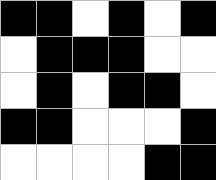[["black", "black", "white", "black", "white", "black"], ["white", "black", "black", "black", "white", "white"], ["white", "black", "white", "black", "black", "white"], ["black", "black", "white", "white", "white", "black"], ["white", "white", "white", "white", "black", "black"]]